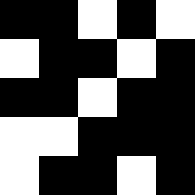[["black", "black", "white", "black", "white"], ["white", "black", "black", "white", "black"], ["black", "black", "white", "black", "black"], ["white", "white", "black", "black", "black"], ["white", "black", "black", "white", "black"]]